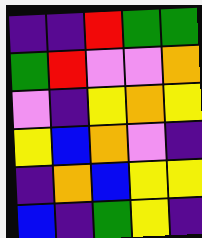[["indigo", "indigo", "red", "green", "green"], ["green", "red", "violet", "violet", "orange"], ["violet", "indigo", "yellow", "orange", "yellow"], ["yellow", "blue", "orange", "violet", "indigo"], ["indigo", "orange", "blue", "yellow", "yellow"], ["blue", "indigo", "green", "yellow", "indigo"]]